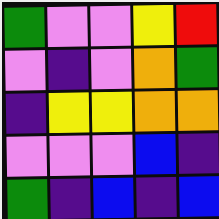[["green", "violet", "violet", "yellow", "red"], ["violet", "indigo", "violet", "orange", "green"], ["indigo", "yellow", "yellow", "orange", "orange"], ["violet", "violet", "violet", "blue", "indigo"], ["green", "indigo", "blue", "indigo", "blue"]]